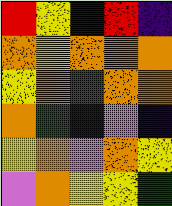[["red", "yellow", "blue", "red", "indigo"], ["orange", "yellow", "orange", "orange", "orange"], ["yellow", "orange", "green", "orange", "orange"], ["orange", "green", "indigo", "violet", "indigo"], ["yellow", "orange", "violet", "orange", "yellow"], ["violet", "orange", "yellow", "yellow", "green"]]